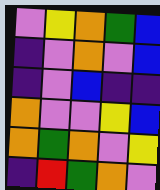[["violet", "yellow", "orange", "green", "blue"], ["indigo", "violet", "orange", "violet", "blue"], ["indigo", "violet", "blue", "indigo", "indigo"], ["orange", "violet", "violet", "yellow", "blue"], ["orange", "green", "orange", "violet", "yellow"], ["indigo", "red", "green", "orange", "violet"]]